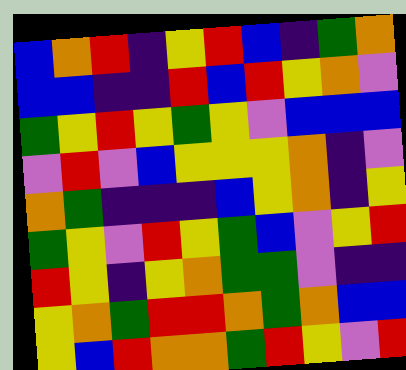[["blue", "orange", "red", "indigo", "yellow", "red", "blue", "indigo", "green", "orange"], ["blue", "blue", "indigo", "indigo", "red", "blue", "red", "yellow", "orange", "violet"], ["green", "yellow", "red", "yellow", "green", "yellow", "violet", "blue", "blue", "blue"], ["violet", "red", "violet", "blue", "yellow", "yellow", "yellow", "orange", "indigo", "violet"], ["orange", "green", "indigo", "indigo", "indigo", "blue", "yellow", "orange", "indigo", "yellow"], ["green", "yellow", "violet", "red", "yellow", "green", "blue", "violet", "yellow", "red"], ["red", "yellow", "indigo", "yellow", "orange", "green", "green", "violet", "indigo", "indigo"], ["yellow", "orange", "green", "red", "red", "orange", "green", "orange", "blue", "blue"], ["yellow", "blue", "red", "orange", "orange", "green", "red", "yellow", "violet", "red"]]